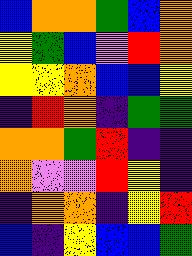[["blue", "orange", "orange", "green", "blue", "orange"], ["yellow", "green", "blue", "violet", "red", "orange"], ["yellow", "yellow", "orange", "blue", "blue", "yellow"], ["indigo", "red", "orange", "indigo", "green", "green"], ["orange", "orange", "green", "red", "indigo", "indigo"], ["orange", "violet", "violet", "red", "yellow", "indigo"], ["indigo", "orange", "orange", "indigo", "yellow", "red"], ["blue", "indigo", "yellow", "blue", "blue", "green"]]